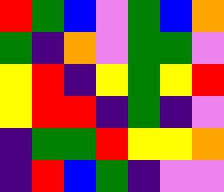[["red", "green", "blue", "violet", "green", "blue", "orange"], ["green", "indigo", "orange", "violet", "green", "green", "violet"], ["yellow", "red", "indigo", "yellow", "green", "yellow", "red"], ["yellow", "red", "red", "indigo", "green", "indigo", "violet"], ["indigo", "green", "green", "red", "yellow", "yellow", "orange"], ["indigo", "red", "blue", "green", "indigo", "violet", "violet"]]